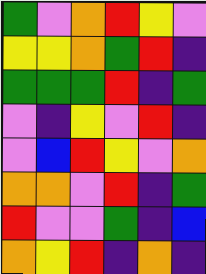[["green", "violet", "orange", "red", "yellow", "violet"], ["yellow", "yellow", "orange", "green", "red", "indigo"], ["green", "green", "green", "red", "indigo", "green"], ["violet", "indigo", "yellow", "violet", "red", "indigo"], ["violet", "blue", "red", "yellow", "violet", "orange"], ["orange", "orange", "violet", "red", "indigo", "green"], ["red", "violet", "violet", "green", "indigo", "blue"], ["orange", "yellow", "red", "indigo", "orange", "indigo"]]